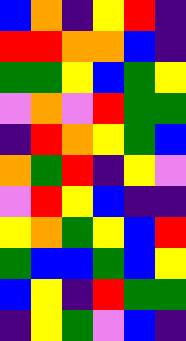[["blue", "orange", "indigo", "yellow", "red", "indigo"], ["red", "red", "orange", "orange", "blue", "indigo"], ["green", "green", "yellow", "blue", "green", "yellow"], ["violet", "orange", "violet", "red", "green", "green"], ["indigo", "red", "orange", "yellow", "green", "blue"], ["orange", "green", "red", "indigo", "yellow", "violet"], ["violet", "red", "yellow", "blue", "indigo", "indigo"], ["yellow", "orange", "green", "yellow", "blue", "red"], ["green", "blue", "blue", "green", "blue", "yellow"], ["blue", "yellow", "indigo", "red", "green", "green"], ["indigo", "yellow", "green", "violet", "blue", "indigo"]]